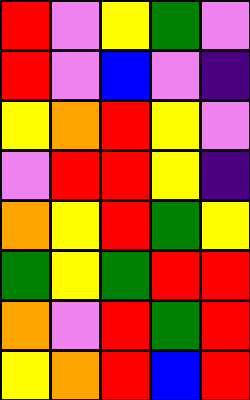[["red", "violet", "yellow", "green", "violet"], ["red", "violet", "blue", "violet", "indigo"], ["yellow", "orange", "red", "yellow", "violet"], ["violet", "red", "red", "yellow", "indigo"], ["orange", "yellow", "red", "green", "yellow"], ["green", "yellow", "green", "red", "red"], ["orange", "violet", "red", "green", "red"], ["yellow", "orange", "red", "blue", "red"]]